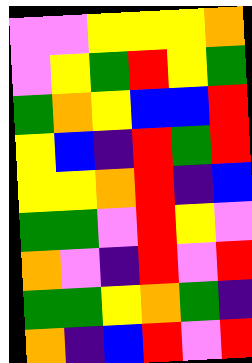[["violet", "violet", "yellow", "yellow", "yellow", "orange"], ["violet", "yellow", "green", "red", "yellow", "green"], ["green", "orange", "yellow", "blue", "blue", "red"], ["yellow", "blue", "indigo", "red", "green", "red"], ["yellow", "yellow", "orange", "red", "indigo", "blue"], ["green", "green", "violet", "red", "yellow", "violet"], ["orange", "violet", "indigo", "red", "violet", "red"], ["green", "green", "yellow", "orange", "green", "indigo"], ["orange", "indigo", "blue", "red", "violet", "red"]]